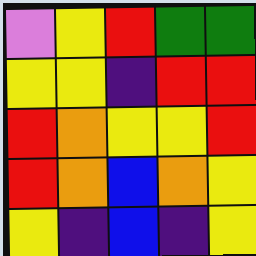[["violet", "yellow", "red", "green", "green"], ["yellow", "yellow", "indigo", "red", "red"], ["red", "orange", "yellow", "yellow", "red"], ["red", "orange", "blue", "orange", "yellow"], ["yellow", "indigo", "blue", "indigo", "yellow"]]